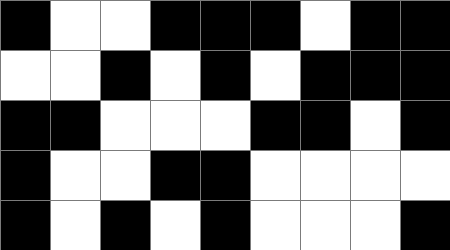[["black", "white", "white", "black", "black", "black", "white", "black", "black"], ["white", "white", "black", "white", "black", "white", "black", "black", "black"], ["black", "black", "white", "white", "white", "black", "black", "white", "black"], ["black", "white", "white", "black", "black", "white", "white", "white", "white"], ["black", "white", "black", "white", "black", "white", "white", "white", "black"]]